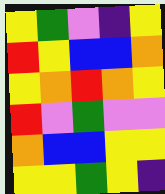[["yellow", "green", "violet", "indigo", "yellow"], ["red", "yellow", "blue", "blue", "orange"], ["yellow", "orange", "red", "orange", "yellow"], ["red", "violet", "green", "violet", "violet"], ["orange", "blue", "blue", "yellow", "yellow"], ["yellow", "yellow", "green", "yellow", "indigo"]]